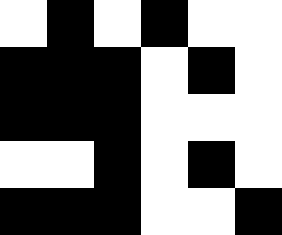[["white", "black", "white", "black", "white", "white"], ["black", "black", "black", "white", "black", "white"], ["black", "black", "black", "white", "white", "white"], ["white", "white", "black", "white", "black", "white"], ["black", "black", "black", "white", "white", "black"]]